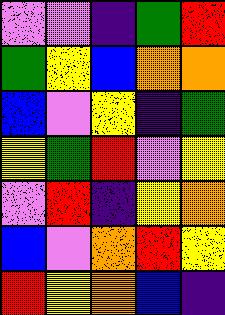[["violet", "violet", "indigo", "green", "red"], ["green", "yellow", "blue", "orange", "orange"], ["blue", "violet", "yellow", "indigo", "green"], ["yellow", "green", "red", "violet", "yellow"], ["violet", "red", "indigo", "yellow", "orange"], ["blue", "violet", "orange", "red", "yellow"], ["red", "yellow", "orange", "blue", "indigo"]]